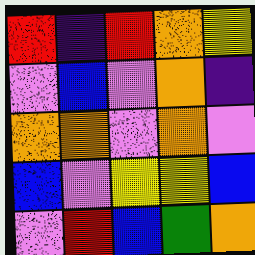[["red", "indigo", "red", "orange", "yellow"], ["violet", "blue", "violet", "orange", "indigo"], ["orange", "orange", "violet", "orange", "violet"], ["blue", "violet", "yellow", "yellow", "blue"], ["violet", "red", "blue", "green", "orange"]]